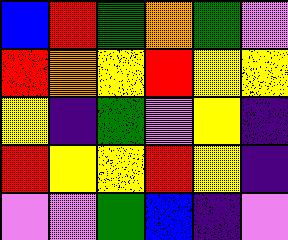[["blue", "red", "green", "orange", "green", "violet"], ["red", "orange", "yellow", "red", "yellow", "yellow"], ["yellow", "indigo", "green", "violet", "yellow", "indigo"], ["red", "yellow", "yellow", "red", "yellow", "indigo"], ["violet", "violet", "green", "blue", "indigo", "violet"]]